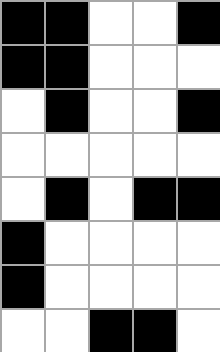[["black", "black", "white", "white", "black"], ["black", "black", "white", "white", "white"], ["white", "black", "white", "white", "black"], ["white", "white", "white", "white", "white"], ["white", "black", "white", "black", "black"], ["black", "white", "white", "white", "white"], ["black", "white", "white", "white", "white"], ["white", "white", "black", "black", "white"]]